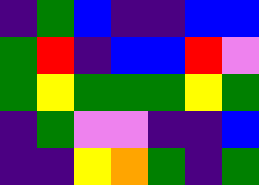[["indigo", "green", "blue", "indigo", "indigo", "blue", "blue"], ["green", "red", "indigo", "blue", "blue", "red", "violet"], ["green", "yellow", "green", "green", "green", "yellow", "green"], ["indigo", "green", "violet", "violet", "indigo", "indigo", "blue"], ["indigo", "indigo", "yellow", "orange", "green", "indigo", "green"]]